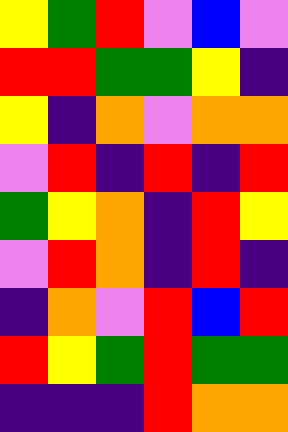[["yellow", "green", "red", "violet", "blue", "violet"], ["red", "red", "green", "green", "yellow", "indigo"], ["yellow", "indigo", "orange", "violet", "orange", "orange"], ["violet", "red", "indigo", "red", "indigo", "red"], ["green", "yellow", "orange", "indigo", "red", "yellow"], ["violet", "red", "orange", "indigo", "red", "indigo"], ["indigo", "orange", "violet", "red", "blue", "red"], ["red", "yellow", "green", "red", "green", "green"], ["indigo", "indigo", "indigo", "red", "orange", "orange"]]